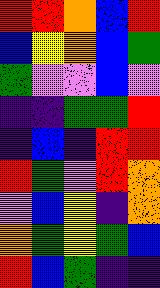[["red", "red", "orange", "blue", "red"], ["blue", "yellow", "orange", "blue", "green"], ["green", "violet", "violet", "blue", "violet"], ["indigo", "indigo", "green", "green", "red"], ["indigo", "blue", "indigo", "red", "red"], ["red", "green", "violet", "red", "orange"], ["violet", "blue", "yellow", "indigo", "orange"], ["orange", "green", "yellow", "green", "blue"], ["red", "blue", "green", "indigo", "indigo"]]